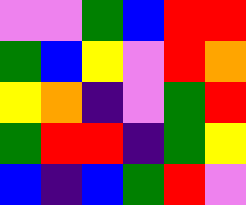[["violet", "violet", "green", "blue", "red", "red"], ["green", "blue", "yellow", "violet", "red", "orange"], ["yellow", "orange", "indigo", "violet", "green", "red"], ["green", "red", "red", "indigo", "green", "yellow"], ["blue", "indigo", "blue", "green", "red", "violet"]]